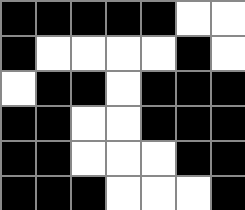[["black", "black", "black", "black", "black", "white", "white"], ["black", "white", "white", "white", "white", "black", "white"], ["white", "black", "black", "white", "black", "black", "black"], ["black", "black", "white", "white", "black", "black", "black"], ["black", "black", "white", "white", "white", "black", "black"], ["black", "black", "black", "white", "white", "white", "black"]]